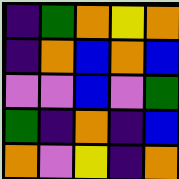[["indigo", "green", "orange", "yellow", "orange"], ["indigo", "orange", "blue", "orange", "blue"], ["violet", "violet", "blue", "violet", "green"], ["green", "indigo", "orange", "indigo", "blue"], ["orange", "violet", "yellow", "indigo", "orange"]]